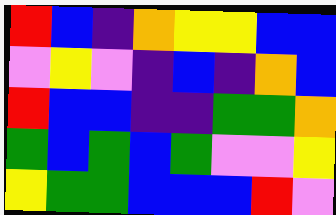[["red", "blue", "indigo", "orange", "yellow", "yellow", "blue", "blue"], ["violet", "yellow", "violet", "indigo", "blue", "indigo", "orange", "blue"], ["red", "blue", "blue", "indigo", "indigo", "green", "green", "orange"], ["green", "blue", "green", "blue", "green", "violet", "violet", "yellow"], ["yellow", "green", "green", "blue", "blue", "blue", "red", "violet"]]